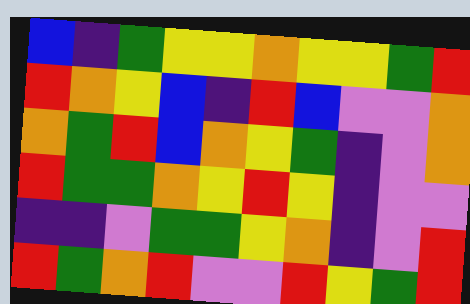[["blue", "indigo", "green", "yellow", "yellow", "orange", "yellow", "yellow", "green", "red"], ["red", "orange", "yellow", "blue", "indigo", "red", "blue", "violet", "violet", "orange"], ["orange", "green", "red", "blue", "orange", "yellow", "green", "indigo", "violet", "orange"], ["red", "green", "green", "orange", "yellow", "red", "yellow", "indigo", "violet", "violet"], ["indigo", "indigo", "violet", "green", "green", "yellow", "orange", "indigo", "violet", "red"], ["red", "green", "orange", "red", "violet", "violet", "red", "yellow", "green", "red"]]